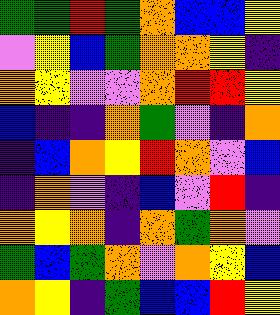[["green", "green", "red", "green", "orange", "blue", "blue", "yellow"], ["violet", "yellow", "blue", "green", "orange", "orange", "yellow", "indigo"], ["orange", "yellow", "violet", "violet", "orange", "red", "red", "yellow"], ["blue", "indigo", "indigo", "orange", "green", "violet", "indigo", "orange"], ["indigo", "blue", "orange", "yellow", "red", "orange", "violet", "blue"], ["indigo", "orange", "violet", "indigo", "blue", "violet", "red", "indigo"], ["orange", "yellow", "orange", "indigo", "orange", "green", "orange", "violet"], ["green", "blue", "green", "orange", "violet", "orange", "yellow", "blue"], ["orange", "yellow", "indigo", "green", "blue", "blue", "red", "yellow"]]